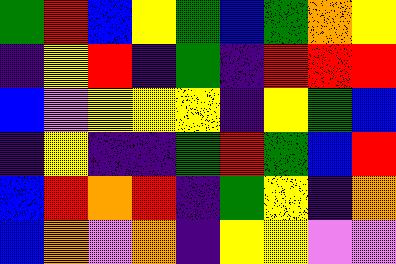[["green", "red", "blue", "yellow", "green", "blue", "green", "orange", "yellow"], ["indigo", "yellow", "red", "indigo", "green", "indigo", "red", "red", "red"], ["blue", "violet", "yellow", "yellow", "yellow", "indigo", "yellow", "green", "blue"], ["indigo", "yellow", "indigo", "indigo", "green", "red", "green", "blue", "red"], ["blue", "red", "orange", "red", "indigo", "green", "yellow", "indigo", "orange"], ["blue", "orange", "violet", "orange", "indigo", "yellow", "yellow", "violet", "violet"]]